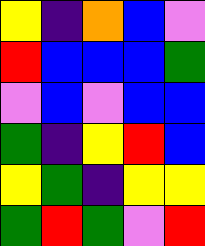[["yellow", "indigo", "orange", "blue", "violet"], ["red", "blue", "blue", "blue", "green"], ["violet", "blue", "violet", "blue", "blue"], ["green", "indigo", "yellow", "red", "blue"], ["yellow", "green", "indigo", "yellow", "yellow"], ["green", "red", "green", "violet", "red"]]